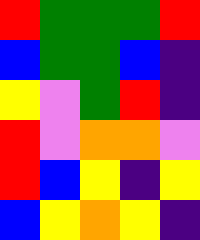[["red", "green", "green", "green", "red"], ["blue", "green", "green", "blue", "indigo"], ["yellow", "violet", "green", "red", "indigo"], ["red", "violet", "orange", "orange", "violet"], ["red", "blue", "yellow", "indigo", "yellow"], ["blue", "yellow", "orange", "yellow", "indigo"]]